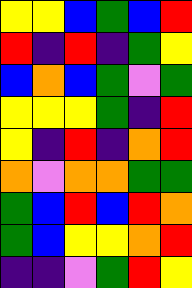[["yellow", "yellow", "blue", "green", "blue", "red"], ["red", "indigo", "red", "indigo", "green", "yellow"], ["blue", "orange", "blue", "green", "violet", "green"], ["yellow", "yellow", "yellow", "green", "indigo", "red"], ["yellow", "indigo", "red", "indigo", "orange", "red"], ["orange", "violet", "orange", "orange", "green", "green"], ["green", "blue", "red", "blue", "red", "orange"], ["green", "blue", "yellow", "yellow", "orange", "red"], ["indigo", "indigo", "violet", "green", "red", "yellow"]]